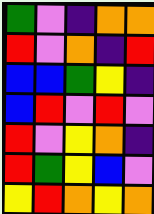[["green", "violet", "indigo", "orange", "orange"], ["red", "violet", "orange", "indigo", "red"], ["blue", "blue", "green", "yellow", "indigo"], ["blue", "red", "violet", "red", "violet"], ["red", "violet", "yellow", "orange", "indigo"], ["red", "green", "yellow", "blue", "violet"], ["yellow", "red", "orange", "yellow", "orange"]]